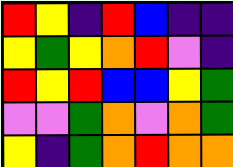[["red", "yellow", "indigo", "red", "blue", "indigo", "indigo"], ["yellow", "green", "yellow", "orange", "red", "violet", "indigo"], ["red", "yellow", "red", "blue", "blue", "yellow", "green"], ["violet", "violet", "green", "orange", "violet", "orange", "green"], ["yellow", "indigo", "green", "orange", "red", "orange", "orange"]]